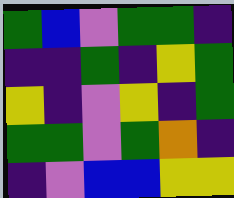[["green", "blue", "violet", "green", "green", "indigo"], ["indigo", "indigo", "green", "indigo", "yellow", "green"], ["yellow", "indigo", "violet", "yellow", "indigo", "green"], ["green", "green", "violet", "green", "orange", "indigo"], ["indigo", "violet", "blue", "blue", "yellow", "yellow"]]